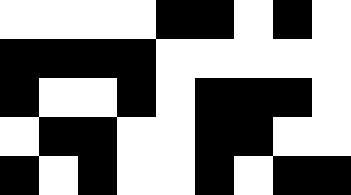[["white", "white", "white", "white", "black", "black", "white", "black", "white"], ["black", "black", "black", "black", "white", "white", "white", "white", "white"], ["black", "white", "white", "black", "white", "black", "black", "black", "white"], ["white", "black", "black", "white", "white", "black", "black", "white", "white"], ["black", "white", "black", "white", "white", "black", "white", "black", "black"]]